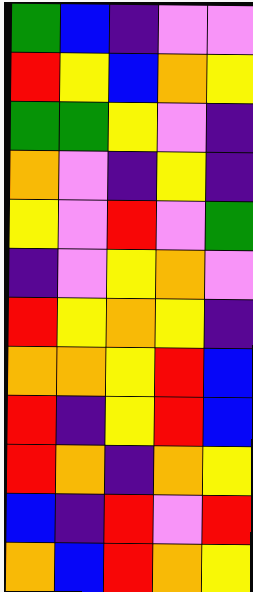[["green", "blue", "indigo", "violet", "violet"], ["red", "yellow", "blue", "orange", "yellow"], ["green", "green", "yellow", "violet", "indigo"], ["orange", "violet", "indigo", "yellow", "indigo"], ["yellow", "violet", "red", "violet", "green"], ["indigo", "violet", "yellow", "orange", "violet"], ["red", "yellow", "orange", "yellow", "indigo"], ["orange", "orange", "yellow", "red", "blue"], ["red", "indigo", "yellow", "red", "blue"], ["red", "orange", "indigo", "orange", "yellow"], ["blue", "indigo", "red", "violet", "red"], ["orange", "blue", "red", "orange", "yellow"]]